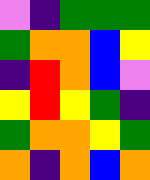[["violet", "indigo", "green", "green", "green"], ["green", "orange", "orange", "blue", "yellow"], ["indigo", "red", "orange", "blue", "violet"], ["yellow", "red", "yellow", "green", "indigo"], ["green", "orange", "orange", "yellow", "green"], ["orange", "indigo", "orange", "blue", "orange"]]